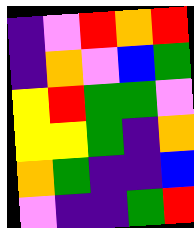[["indigo", "violet", "red", "orange", "red"], ["indigo", "orange", "violet", "blue", "green"], ["yellow", "red", "green", "green", "violet"], ["yellow", "yellow", "green", "indigo", "orange"], ["orange", "green", "indigo", "indigo", "blue"], ["violet", "indigo", "indigo", "green", "red"]]